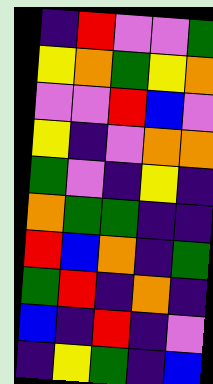[["indigo", "red", "violet", "violet", "green"], ["yellow", "orange", "green", "yellow", "orange"], ["violet", "violet", "red", "blue", "violet"], ["yellow", "indigo", "violet", "orange", "orange"], ["green", "violet", "indigo", "yellow", "indigo"], ["orange", "green", "green", "indigo", "indigo"], ["red", "blue", "orange", "indigo", "green"], ["green", "red", "indigo", "orange", "indigo"], ["blue", "indigo", "red", "indigo", "violet"], ["indigo", "yellow", "green", "indigo", "blue"]]